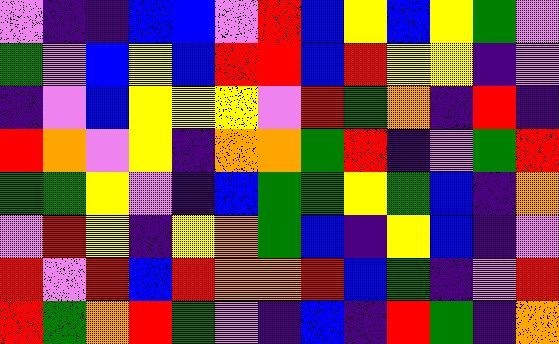[["violet", "indigo", "indigo", "blue", "blue", "violet", "red", "blue", "yellow", "blue", "yellow", "green", "violet"], ["green", "violet", "blue", "yellow", "blue", "red", "red", "blue", "red", "yellow", "yellow", "indigo", "violet"], ["indigo", "violet", "blue", "yellow", "yellow", "yellow", "violet", "red", "green", "orange", "indigo", "red", "indigo"], ["red", "orange", "violet", "yellow", "indigo", "orange", "orange", "green", "red", "indigo", "violet", "green", "red"], ["green", "green", "yellow", "violet", "indigo", "blue", "green", "green", "yellow", "green", "blue", "indigo", "orange"], ["violet", "red", "yellow", "indigo", "yellow", "orange", "green", "blue", "indigo", "yellow", "blue", "indigo", "violet"], ["red", "violet", "red", "blue", "red", "orange", "orange", "red", "blue", "green", "indigo", "violet", "red"], ["red", "green", "orange", "red", "green", "violet", "indigo", "blue", "indigo", "red", "green", "indigo", "orange"]]